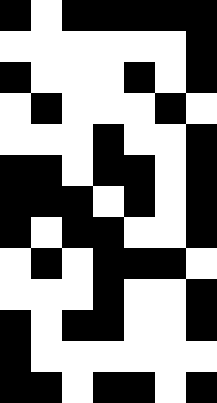[["black", "white", "black", "black", "black", "black", "black"], ["white", "white", "white", "white", "white", "white", "black"], ["black", "white", "white", "white", "black", "white", "black"], ["white", "black", "white", "white", "white", "black", "white"], ["white", "white", "white", "black", "white", "white", "black"], ["black", "black", "white", "black", "black", "white", "black"], ["black", "black", "black", "white", "black", "white", "black"], ["black", "white", "black", "black", "white", "white", "black"], ["white", "black", "white", "black", "black", "black", "white"], ["white", "white", "white", "black", "white", "white", "black"], ["black", "white", "black", "black", "white", "white", "black"], ["black", "white", "white", "white", "white", "white", "white"], ["black", "black", "white", "black", "black", "white", "black"]]